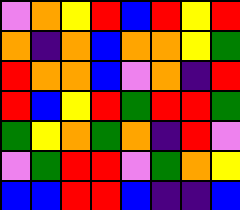[["violet", "orange", "yellow", "red", "blue", "red", "yellow", "red"], ["orange", "indigo", "orange", "blue", "orange", "orange", "yellow", "green"], ["red", "orange", "orange", "blue", "violet", "orange", "indigo", "red"], ["red", "blue", "yellow", "red", "green", "red", "red", "green"], ["green", "yellow", "orange", "green", "orange", "indigo", "red", "violet"], ["violet", "green", "red", "red", "violet", "green", "orange", "yellow"], ["blue", "blue", "red", "red", "blue", "indigo", "indigo", "blue"]]